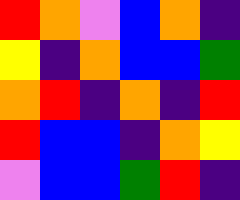[["red", "orange", "violet", "blue", "orange", "indigo"], ["yellow", "indigo", "orange", "blue", "blue", "green"], ["orange", "red", "indigo", "orange", "indigo", "red"], ["red", "blue", "blue", "indigo", "orange", "yellow"], ["violet", "blue", "blue", "green", "red", "indigo"]]